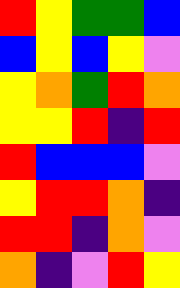[["red", "yellow", "green", "green", "blue"], ["blue", "yellow", "blue", "yellow", "violet"], ["yellow", "orange", "green", "red", "orange"], ["yellow", "yellow", "red", "indigo", "red"], ["red", "blue", "blue", "blue", "violet"], ["yellow", "red", "red", "orange", "indigo"], ["red", "red", "indigo", "orange", "violet"], ["orange", "indigo", "violet", "red", "yellow"]]